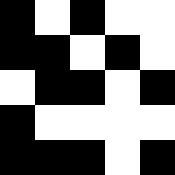[["black", "white", "black", "white", "white"], ["black", "black", "white", "black", "white"], ["white", "black", "black", "white", "black"], ["black", "white", "white", "white", "white"], ["black", "black", "black", "white", "black"]]